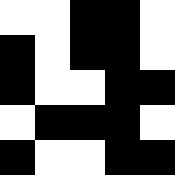[["white", "white", "black", "black", "white"], ["black", "white", "black", "black", "white"], ["black", "white", "white", "black", "black"], ["white", "black", "black", "black", "white"], ["black", "white", "white", "black", "black"]]